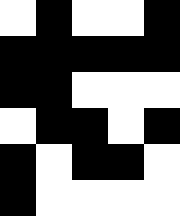[["white", "black", "white", "white", "black"], ["black", "black", "black", "black", "black"], ["black", "black", "white", "white", "white"], ["white", "black", "black", "white", "black"], ["black", "white", "black", "black", "white"], ["black", "white", "white", "white", "white"]]